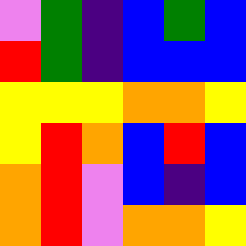[["violet", "green", "indigo", "blue", "green", "blue"], ["red", "green", "indigo", "blue", "blue", "blue"], ["yellow", "yellow", "yellow", "orange", "orange", "yellow"], ["yellow", "red", "orange", "blue", "red", "blue"], ["orange", "red", "violet", "blue", "indigo", "blue"], ["orange", "red", "violet", "orange", "orange", "yellow"]]